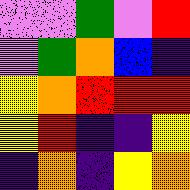[["violet", "violet", "green", "violet", "red"], ["violet", "green", "orange", "blue", "indigo"], ["yellow", "orange", "red", "red", "red"], ["yellow", "red", "indigo", "indigo", "yellow"], ["indigo", "orange", "indigo", "yellow", "orange"]]